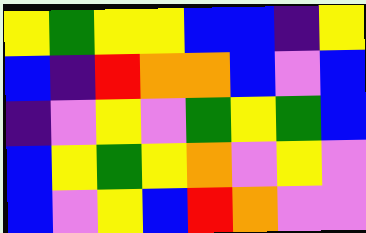[["yellow", "green", "yellow", "yellow", "blue", "blue", "indigo", "yellow"], ["blue", "indigo", "red", "orange", "orange", "blue", "violet", "blue"], ["indigo", "violet", "yellow", "violet", "green", "yellow", "green", "blue"], ["blue", "yellow", "green", "yellow", "orange", "violet", "yellow", "violet"], ["blue", "violet", "yellow", "blue", "red", "orange", "violet", "violet"]]